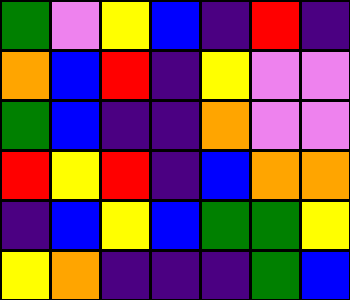[["green", "violet", "yellow", "blue", "indigo", "red", "indigo"], ["orange", "blue", "red", "indigo", "yellow", "violet", "violet"], ["green", "blue", "indigo", "indigo", "orange", "violet", "violet"], ["red", "yellow", "red", "indigo", "blue", "orange", "orange"], ["indigo", "blue", "yellow", "blue", "green", "green", "yellow"], ["yellow", "orange", "indigo", "indigo", "indigo", "green", "blue"]]